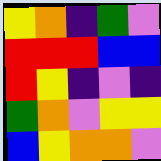[["yellow", "orange", "indigo", "green", "violet"], ["red", "red", "red", "blue", "blue"], ["red", "yellow", "indigo", "violet", "indigo"], ["green", "orange", "violet", "yellow", "yellow"], ["blue", "yellow", "orange", "orange", "violet"]]